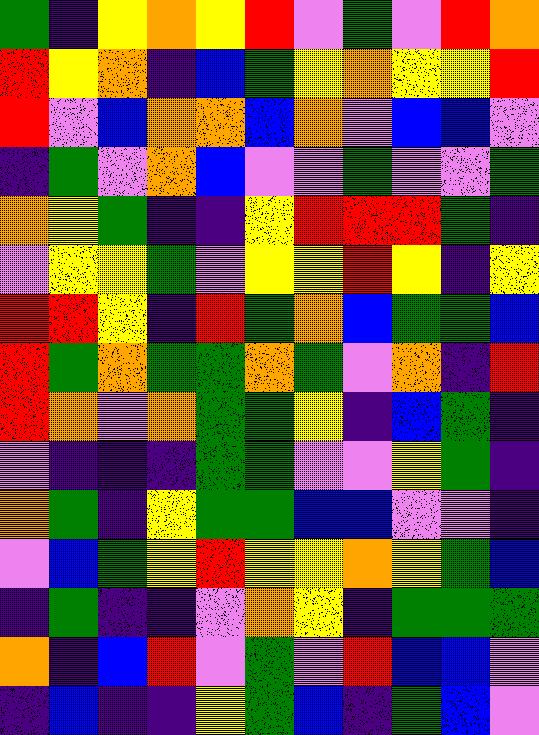[["green", "indigo", "yellow", "orange", "yellow", "red", "violet", "green", "violet", "red", "orange"], ["red", "yellow", "orange", "indigo", "blue", "green", "yellow", "orange", "yellow", "yellow", "red"], ["red", "violet", "blue", "orange", "orange", "blue", "orange", "violet", "blue", "blue", "violet"], ["indigo", "green", "violet", "orange", "blue", "violet", "violet", "green", "violet", "violet", "green"], ["orange", "yellow", "green", "indigo", "indigo", "yellow", "red", "red", "red", "green", "indigo"], ["violet", "yellow", "yellow", "green", "violet", "yellow", "yellow", "red", "yellow", "indigo", "yellow"], ["red", "red", "yellow", "indigo", "red", "green", "orange", "blue", "green", "green", "blue"], ["red", "green", "orange", "green", "green", "orange", "green", "violet", "orange", "indigo", "red"], ["red", "orange", "violet", "orange", "green", "green", "yellow", "indigo", "blue", "green", "indigo"], ["violet", "indigo", "indigo", "indigo", "green", "green", "violet", "violet", "yellow", "green", "indigo"], ["orange", "green", "indigo", "yellow", "green", "green", "blue", "blue", "violet", "violet", "indigo"], ["violet", "blue", "green", "yellow", "red", "yellow", "yellow", "orange", "yellow", "green", "blue"], ["indigo", "green", "indigo", "indigo", "violet", "orange", "yellow", "indigo", "green", "green", "green"], ["orange", "indigo", "blue", "red", "violet", "green", "violet", "red", "blue", "blue", "violet"], ["indigo", "blue", "indigo", "indigo", "yellow", "green", "blue", "indigo", "green", "blue", "violet"]]